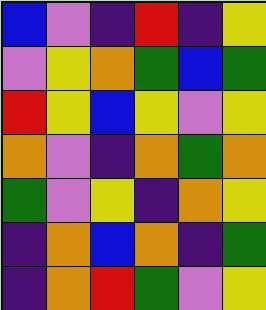[["blue", "violet", "indigo", "red", "indigo", "yellow"], ["violet", "yellow", "orange", "green", "blue", "green"], ["red", "yellow", "blue", "yellow", "violet", "yellow"], ["orange", "violet", "indigo", "orange", "green", "orange"], ["green", "violet", "yellow", "indigo", "orange", "yellow"], ["indigo", "orange", "blue", "orange", "indigo", "green"], ["indigo", "orange", "red", "green", "violet", "yellow"]]